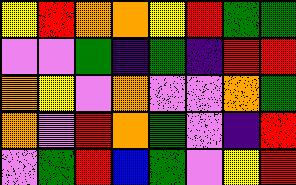[["yellow", "red", "orange", "orange", "yellow", "red", "green", "green"], ["violet", "violet", "green", "indigo", "green", "indigo", "red", "red"], ["orange", "yellow", "violet", "orange", "violet", "violet", "orange", "green"], ["orange", "violet", "red", "orange", "green", "violet", "indigo", "red"], ["violet", "green", "red", "blue", "green", "violet", "yellow", "red"]]